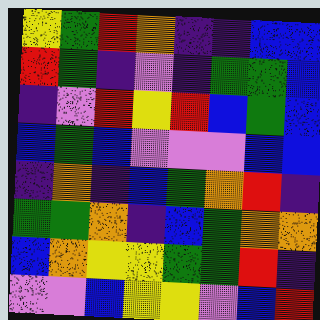[["yellow", "green", "red", "orange", "indigo", "indigo", "blue", "blue"], ["red", "green", "indigo", "violet", "indigo", "green", "green", "blue"], ["indigo", "violet", "red", "yellow", "red", "blue", "green", "blue"], ["blue", "green", "blue", "violet", "violet", "violet", "blue", "blue"], ["indigo", "orange", "indigo", "blue", "green", "orange", "red", "indigo"], ["green", "green", "orange", "indigo", "blue", "green", "orange", "orange"], ["blue", "orange", "yellow", "yellow", "green", "green", "red", "indigo"], ["violet", "violet", "blue", "yellow", "yellow", "violet", "blue", "red"]]